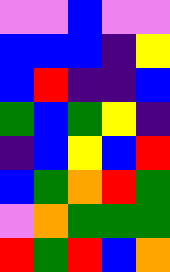[["violet", "violet", "blue", "violet", "violet"], ["blue", "blue", "blue", "indigo", "yellow"], ["blue", "red", "indigo", "indigo", "blue"], ["green", "blue", "green", "yellow", "indigo"], ["indigo", "blue", "yellow", "blue", "red"], ["blue", "green", "orange", "red", "green"], ["violet", "orange", "green", "green", "green"], ["red", "green", "red", "blue", "orange"]]